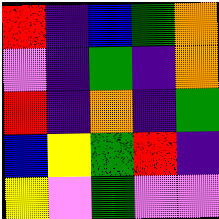[["red", "indigo", "blue", "green", "orange"], ["violet", "indigo", "green", "indigo", "orange"], ["red", "indigo", "orange", "indigo", "green"], ["blue", "yellow", "green", "red", "indigo"], ["yellow", "violet", "green", "violet", "violet"]]